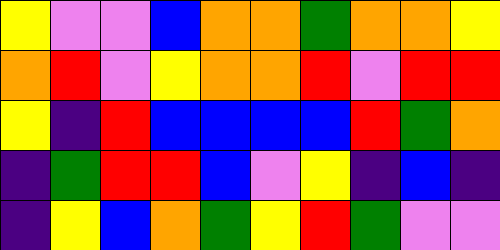[["yellow", "violet", "violet", "blue", "orange", "orange", "green", "orange", "orange", "yellow"], ["orange", "red", "violet", "yellow", "orange", "orange", "red", "violet", "red", "red"], ["yellow", "indigo", "red", "blue", "blue", "blue", "blue", "red", "green", "orange"], ["indigo", "green", "red", "red", "blue", "violet", "yellow", "indigo", "blue", "indigo"], ["indigo", "yellow", "blue", "orange", "green", "yellow", "red", "green", "violet", "violet"]]